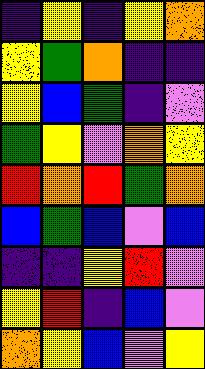[["indigo", "yellow", "indigo", "yellow", "orange"], ["yellow", "green", "orange", "indigo", "indigo"], ["yellow", "blue", "green", "indigo", "violet"], ["green", "yellow", "violet", "orange", "yellow"], ["red", "orange", "red", "green", "orange"], ["blue", "green", "blue", "violet", "blue"], ["indigo", "indigo", "yellow", "red", "violet"], ["yellow", "red", "indigo", "blue", "violet"], ["orange", "yellow", "blue", "violet", "yellow"]]